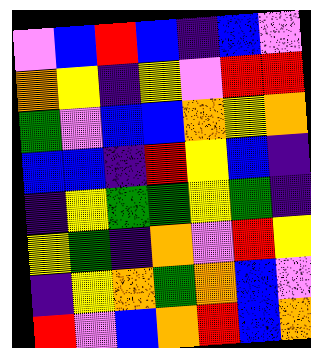[["violet", "blue", "red", "blue", "indigo", "blue", "violet"], ["orange", "yellow", "indigo", "yellow", "violet", "red", "red"], ["green", "violet", "blue", "blue", "orange", "yellow", "orange"], ["blue", "blue", "indigo", "red", "yellow", "blue", "indigo"], ["indigo", "yellow", "green", "green", "yellow", "green", "indigo"], ["yellow", "green", "indigo", "orange", "violet", "red", "yellow"], ["indigo", "yellow", "orange", "green", "orange", "blue", "violet"], ["red", "violet", "blue", "orange", "red", "blue", "orange"]]